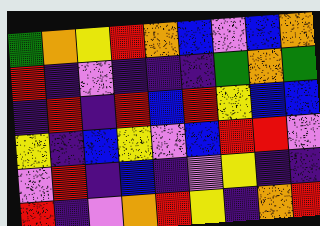[["green", "orange", "yellow", "red", "orange", "blue", "violet", "blue", "orange"], ["red", "indigo", "violet", "indigo", "indigo", "indigo", "green", "orange", "green"], ["indigo", "red", "indigo", "red", "blue", "red", "yellow", "blue", "blue"], ["yellow", "indigo", "blue", "yellow", "violet", "blue", "red", "red", "violet"], ["violet", "red", "indigo", "blue", "indigo", "violet", "yellow", "indigo", "indigo"], ["red", "indigo", "violet", "orange", "red", "yellow", "indigo", "orange", "red"]]